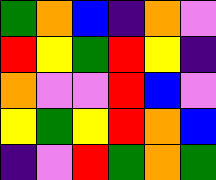[["green", "orange", "blue", "indigo", "orange", "violet"], ["red", "yellow", "green", "red", "yellow", "indigo"], ["orange", "violet", "violet", "red", "blue", "violet"], ["yellow", "green", "yellow", "red", "orange", "blue"], ["indigo", "violet", "red", "green", "orange", "green"]]